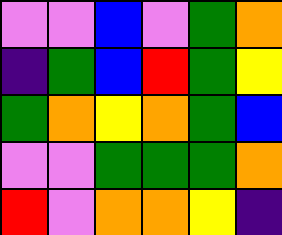[["violet", "violet", "blue", "violet", "green", "orange"], ["indigo", "green", "blue", "red", "green", "yellow"], ["green", "orange", "yellow", "orange", "green", "blue"], ["violet", "violet", "green", "green", "green", "orange"], ["red", "violet", "orange", "orange", "yellow", "indigo"]]